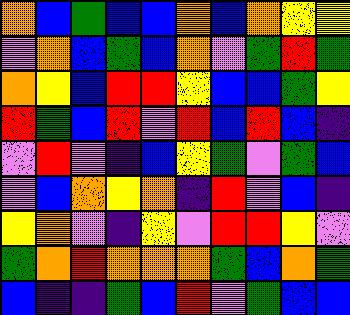[["orange", "blue", "green", "blue", "blue", "orange", "blue", "orange", "yellow", "yellow"], ["violet", "orange", "blue", "green", "blue", "orange", "violet", "green", "red", "green"], ["orange", "yellow", "blue", "red", "red", "yellow", "blue", "blue", "green", "yellow"], ["red", "green", "blue", "red", "violet", "red", "blue", "red", "blue", "indigo"], ["violet", "red", "violet", "indigo", "blue", "yellow", "green", "violet", "green", "blue"], ["violet", "blue", "orange", "yellow", "orange", "indigo", "red", "violet", "blue", "indigo"], ["yellow", "orange", "violet", "indigo", "yellow", "violet", "red", "red", "yellow", "violet"], ["green", "orange", "red", "orange", "orange", "orange", "green", "blue", "orange", "green"], ["blue", "indigo", "indigo", "green", "blue", "red", "violet", "green", "blue", "blue"]]